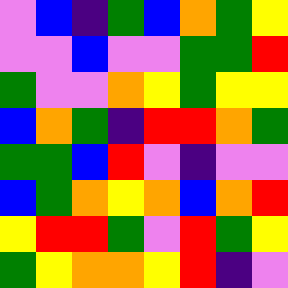[["violet", "blue", "indigo", "green", "blue", "orange", "green", "yellow"], ["violet", "violet", "blue", "violet", "violet", "green", "green", "red"], ["green", "violet", "violet", "orange", "yellow", "green", "yellow", "yellow"], ["blue", "orange", "green", "indigo", "red", "red", "orange", "green"], ["green", "green", "blue", "red", "violet", "indigo", "violet", "violet"], ["blue", "green", "orange", "yellow", "orange", "blue", "orange", "red"], ["yellow", "red", "red", "green", "violet", "red", "green", "yellow"], ["green", "yellow", "orange", "orange", "yellow", "red", "indigo", "violet"]]